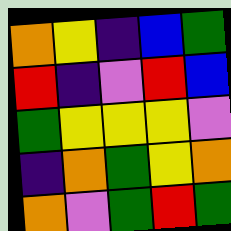[["orange", "yellow", "indigo", "blue", "green"], ["red", "indigo", "violet", "red", "blue"], ["green", "yellow", "yellow", "yellow", "violet"], ["indigo", "orange", "green", "yellow", "orange"], ["orange", "violet", "green", "red", "green"]]